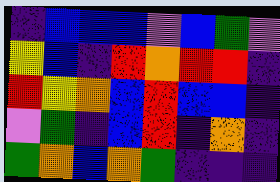[["indigo", "blue", "blue", "blue", "violet", "blue", "green", "violet"], ["yellow", "blue", "indigo", "red", "orange", "red", "red", "indigo"], ["red", "yellow", "orange", "blue", "red", "blue", "blue", "indigo"], ["violet", "green", "indigo", "blue", "red", "indigo", "orange", "indigo"], ["green", "orange", "blue", "orange", "green", "indigo", "indigo", "indigo"]]